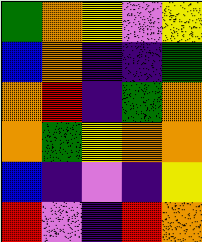[["green", "orange", "yellow", "violet", "yellow"], ["blue", "orange", "indigo", "indigo", "green"], ["orange", "red", "indigo", "green", "orange"], ["orange", "green", "yellow", "orange", "orange"], ["blue", "indigo", "violet", "indigo", "yellow"], ["red", "violet", "indigo", "red", "orange"]]